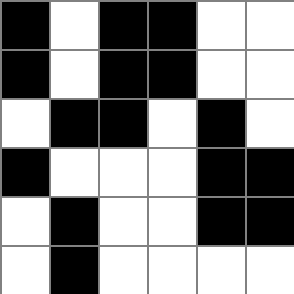[["black", "white", "black", "black", "white", "white"], ["black", "white", "black", "black", "white", "white"], ["white", "black", "black", "white", "black", "white"], ["black", "white", "white", "white", "black", "black"], ["white", "black", "white", "white", "black", "black"], ["white", "black", "white", "white", "white", "white"]]